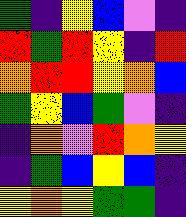[["green", "indigo", "yellow", "blue", "violet", "indigo"], ["red", "green", "red", "yellow", "indigo", "red"], ["orange", "red", "red", "yellow", "orange", "blue"], ["green", "yellow", "blue", "green", "violet", "indigo"], ["indigo", "orange", "violet", "red", "orange", "yellow"], ["indigo", "green", "blue", "yellow", "blue", "indigo"], ["yellow", "orange", "yellow", "green", "green", "indigo"]]